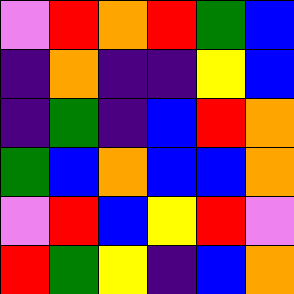[["violet", "red", "orange", "red", "green", "blue"], ["indigo", "orange", "indigo", "indigo", "yellow", "blue"], ["indigo", "green", "indigo", "blue", "red", "orange"], ["green", "blue", "orange", "blue", "blue", "orange"], ["violet", "red", "blue", "yellow", "red", "violet"], ["red", "green", "yellow", "indigo", "blue", "orange"]]